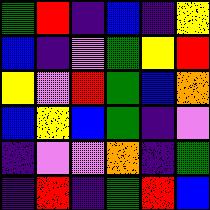[["green", "red", "indigo", "blue", "indigo", "yellow"], ["blue", "indigo", "violet", "green", "yellow", "red"], ["yellow", "violet", "red", "green", "blue", "orange"], ["blue", "yellow", "blue", "green", "indigo", "violet"], ["indigo", "violet", "violet", "orange", "indigo", "green"], ["indigo", "red", "indigo", "green", "red", "blue"]]